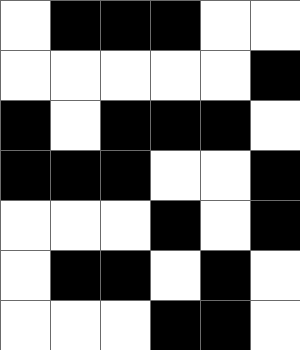[["white", "black", "black", "black", "white", "white"], ["white", "white", "white", "white", "white", "black"], ["black", "white", "black", "black", "black", "white"], ["black", "black", "black", "white", "white", "black"], ["white", "white", "white", "black", "white", "black"], ["white", "black", "black", "white", "black", "white"], ["white", "white", "white", "black", "black", "white"]]